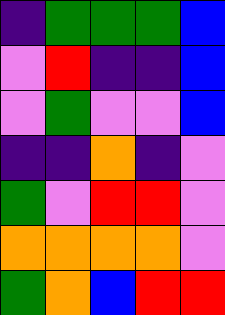[["indigo", "green", "green", "green", "blue"], ["violet", "red", "indigo", "indigo", "blue"], ["violet", "green", "violet", "violet", "blue"], ["indigo", "indigo", "orange", "indigo", "violet"], ["green", "violet", "red", "red", "violet"], ["orange", "orange", "orange", "orange", "violet"], ["green", "orange", "blue", "red", "red"]]